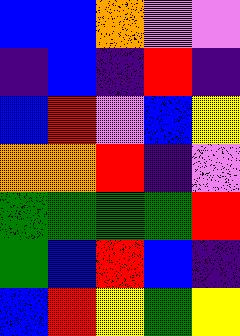[["blue", "blue", "orange", "violet", "violet"], ["indigo", "blue", "indigo", "red", "indigo"], ["blue", "red", "violet", "blue", "yellow"], ["orange", "orange", "red", "indigo", "violet"], ["green", "green", "green", "green", "red"], ["green", "blue", "red", "blue", "indigo"], ["blue", "red", "yellow", "green", "yellow"]]